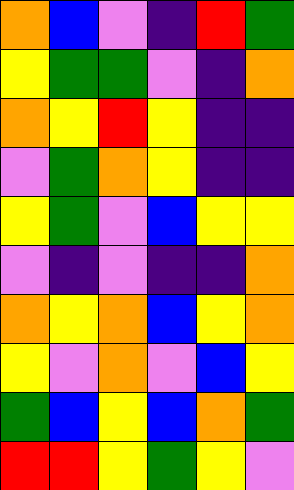[["orange", "blue", "violet", "indigo", "red", "green"], ["yellow", "green", "green", "violet", "indigo", "orange"], ["orange", "yellow", "red", "yellow", "indigo", "indigo"], ["violet", "green", "orange", "yellow", "indigo", "indigo"], ["yellow", "green", "violet", "blue", "yellow", "yellow"], ["violet", "indigo", "violet", "indigo", "indigo", "orange"], ["orange", "yellow", "orange", "blue", "yellow", "orange"], ["yellow", "violet", "orange", "violet", "blue", "yellow"], ["green", "blue", "yellow", "blue", "orange", "green"], ["red", "red", "yellow", "green", "yellow", "violet"]]